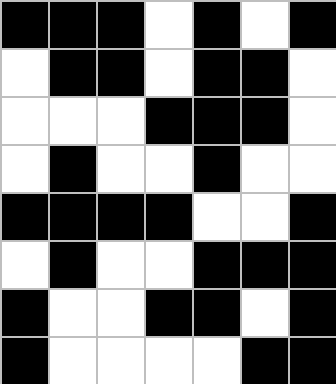[["black", "black", "black", "white", "black", "white", "black"], ["white", "black", "black", "white", "black", "black", "white"], ["white", "white", "white", "black", "black", "black", "white"], ["white", "black", "white", "white", "black", "white", "white"], ["black", "black", "black", "black", "white", "white", "black"], ["white", "black", "white", "white", "black", "black", "black"], ["black", "white", "white", "black", "black", "white", "black"], ["black", "white", "white", "white", "white", "black", "black"]]